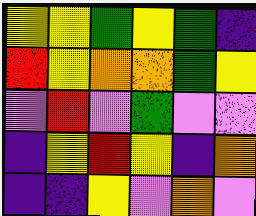[["yellow", "yellow", "green", "yellow", "green", "indigo"], ["red", "yellow", "orange", "orange", "green", "yellow"], ["violet", "red", "violet", "green", "violet", "violet"], ["indigo", "yellow", "red", "yellow", "indigo", "orange"], ["indigo", "indigo", "yellow", "violet", "orange", "violet"]]